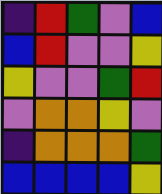[["indigo", "red", "green", "violet", "blue"], ["blue", "red", "violet", "violet", "yellow"], ["yellow", "violet", "violet", "green", "red"], ["violet", "orange", "orange", "yellow", "violet"], ["indigo", "orange", "orange", "orange", "green"], ["blue", "blue", "blue", "blue", "yellow"]]